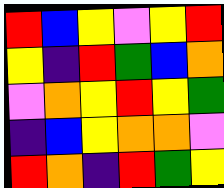[["red", "blue", "yellow", "violet", "yellow", "red"], ["yellow", "indigo", "red", "green", "blue", "orange"], ["violet", "orange", "yellow", "red", "yellow", "green"], ["indigo", "blue", "yellow", "orange", "orange", "violet"], ["red", "orange", "indigo", "red", "green", "yellow"]]